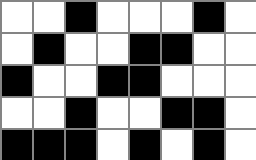[["white", "white", "black", "white", "white", "white", "black", "white"], ["white", "black", "white", "white", "black", "black", "white", "white"], ["black", "white", "white", "black", "black", "white", "white", "white"], ["white", "white", "black", "white", "white", "black", "black", "white"], ["black", "black", "black", "white", "black", "white", "black", "white"]]